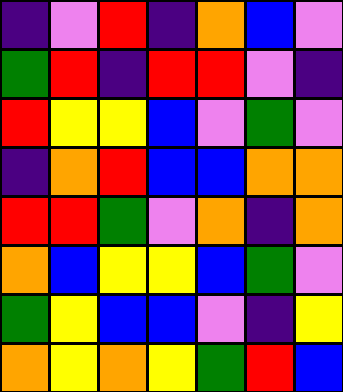[["indigo", "violet", "red", "indigo", "orange", "blue", "violet"], ["green", "red", "indigo", "red", "red", "violet", "indigo"], ["red", "yellow", "yellow", "blue", "violet", "green", "violet"], ["indigo", "orange", "red", "blue", "blue", "orange", "orange"], ["red", "red", "green", "violet", "orange", "indigo", "orange"], ["orange", "blue", "yellow", "yellow", "blue", "green", "violet"], ["green", "yellow", "blue", "blue", "violet", "indigo", "yellow"], ["orange", "yellow", "orange", "yellow", "green", "red", "blue"]]